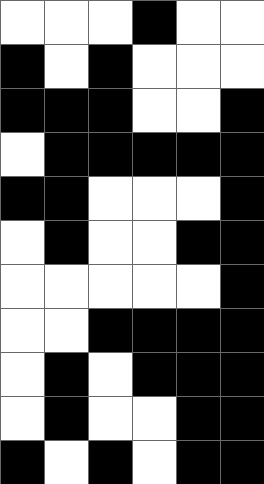[["white", "white", "white", "black", "white", "white"], ["black", "white", "black", "white", "white", "white"], ["black", "black", "black", "white", "white", "black"], ["white", "black", "black", "black", "black", "black"], ["black", "black", "white", "white", "white", "black"], ["white", "black", "white", "white", "black", "black"], ["white", "white", "white", "white", "white", "black"], ["white", "white", "black", "black", "black", "black"], ["white", "black", "white", "black", "black", "black"], ["white", "black", "white", "white", "black", "black"], ["black", "white", "black", "white", "black", "black"]]